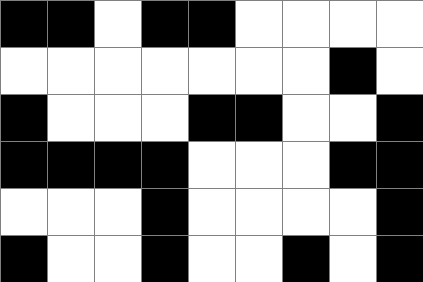[["black", "black", "white", "black", "black", "white", "white", "white", "white"], ["white", "white", "white", "white", "white", "white", "white", "black", "white"], ["black", "white", "white", "white", "black", "black", "white", "white", "black"], ["black", "black", "black", "black", "white", "white", "white", "black", "black"], ["white", "white", "white", "black", "white", "white", "white", "white", "black"], ["black", "white", "white", "black", "white", "white", "black", "white", "black"]]